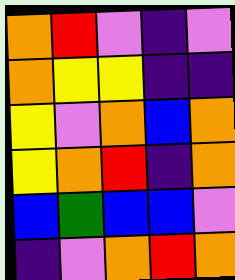[["orange", "red", "violet", "indigo", "violet"], ["orange", "yellow", "yellow", "indigo", "indigo"], ["yellow", "violet", "orange", "blue", "orange"], ["yellow", "orange", "red", "indigo", "orange"], ["blue", "green", "blue", "blue", "violet"], ["indigo", "violet", "orange", "red", "orange"]]